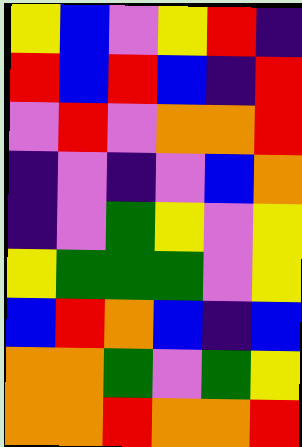[["yellow", "blue", "violet", "yellow", "red", "indigo"], ["red", "blue", "red", "blue", "indigo", "red"], ["violet", "red", "violet", "orange", "orange", "red"], ["indigo", "violet", "indigo", "violet", "blue", "orange"], ["indigo", "violet", "green", "yellow", "violet", "yellow"], ["yellow", "green", "green", "green", "violet", "yellow"], ["blue", "red", "orange", "blue", "indigo", "blue"], ["orange", "orange", "green", "violet", "green", "yellow"], ["orange", "orange", "red", "orange", "orange", "red"]]